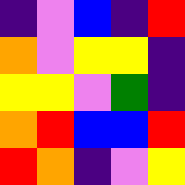[["indigo", "violet", "blue", "indigo", "red"], ["orange", "violet", "yellow", "yellow", "indigo"], ["yellow", "yellow", "violet", "green", "indigo"], ["orange", "red", "blue", "blue", "red"], ["red", "orange", "indigo", "violet", "yellow"]]